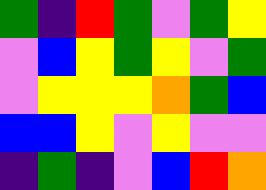[["green", "indigo", "red", "green", "violet", "green", "yellow"], ["violet", "blue", "yellow", "green", "yellow", "violet", "green"], ["violet", "yellow", "yellow", "yellow", "orange", "green", "blue"], ["blue", "blue", "yellow", "violet", "yellow", "violet", "violet"], ["indigo", "green", "indigo", "violet", "blue", "red", "orange"]]